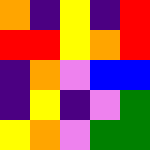[["orange", "indigo", "yellow", "indigo", "red"], ["red", "red", "yellow", "orange", "red"], ["indigo", "orange", "violet", "blue", "blue"], ["indigo", "yellow", "indigo", "violet", "green"], ["yellow", "orange", "violet", "green", "green"]]